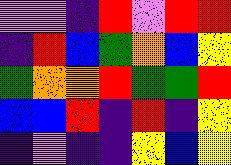[["violet", "violet", "indigo", "red", "violet", "red", "red"], ["indigo", "red", "blue", "green", "orange", "blue", "yellow"], ["green", "orange", "orange", "red", "green", "green", "red"], ["blue", "blue", "red", "indigo", "red", "indigo", "yellow"], ["indigo", "violet", "indigo", "indigo", "yellow", "blue", "yellow"]]